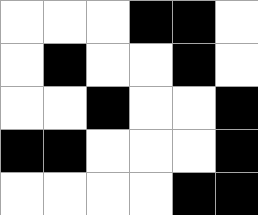[["white", "white", "white", "black", "black", "white"], ["white", "black", "white", "white", "black", "white"], ["white", "white", "black", "white", "white", "black"], ["black", "black", "white", "white", "white", "black"], ["white", "white", "white", "white", "black", "black"]]